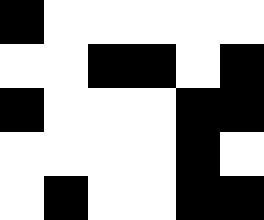[["black", "white", "white", "white", "white", "white"], ["white", "white", "black", "black", "white", "black"], ["black", "white", "white", "white", "black", "black"], ["white", "white", "white", "white", "black", "white"], ["white", "black", "white", "white", "black", "black"]]